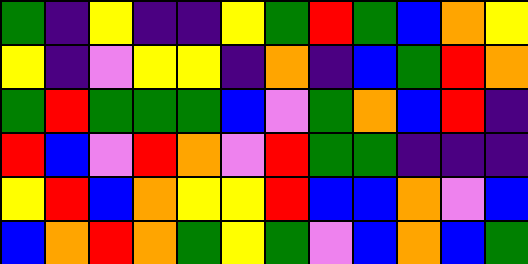[["green", "indigo", "yellow", "indigo", "indigo", "yellow", "green", "red", "green", "blue", "orange", "yellow"], ["yellow", "indigo", "violet", "yellow", "yellow", "indigo", "orange", "indigo", "blue", "green", "red", "orange"], ["green", "red", "green", "green", "green", "blue", "violet", "green", "orange", "blue", "red", "indigo"], ["red", "blue", "violet", "red", "orange", "violet", "red", "green", "green", "indigo", "indigo", "indigo"], ["yellow", "red", "blue", "orange", "yellow", "yellow", "red", "blue", "blue", "orange", "violet", "blue"], ["blue", "orange", "red", "orange", "green", "yellow", "green", "violet", "blue", "orange", "blue", "green"]]